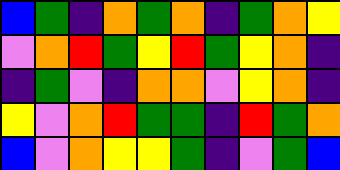[["blue", "green", "indigo", "orange", "green", "orange", "indigo", "green", "orange", "yellow"], ["violet", "orange", "red", "green", "yellow", "red", "green", "yellow", "orange", "indigo"], ["indigo", "green", "violet", "indigo", "orange", "orange", "violet", "yellow", "orange", "indigo"], ["yellow", "violet", "orange", "red", "green", "green", "indigo", "red", "green", "orange"], ["blue", "violet", "orange", "yellow", "yellow", "green", "indigo", "violet", "green", "blue"]]